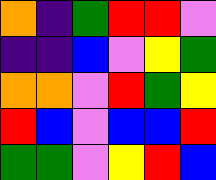[["orange", "indigo", "green", "red", "red", "violet"], ["indigo", "indigo", "blue", "violet", "yellow", "green"], ["orange", "orange", "violet", "red", "green", "yellow"], ["red", "blue", "violet", "blue", "blue", "red"], ["green", "green", "violet", "yellow", "red", "blue"]]